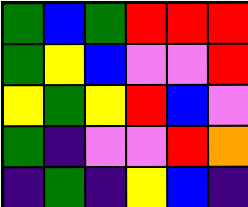[["green", "blue", "green", "red", "red", "red"], ["green", "yellow", "blue", "violet", "violet", "red"], ["yellow", "green", "yellow", "red", "blue", "violet"], ["green", "indigo", "violet", "violet", "red", "orange"], ["indigo", "green", "indigo", "yellow", "blue", "indigo"]]